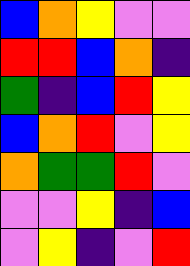[["blue", "orange", "yellow", "violet", "violet"], ["red", "red", "blue", "orange", "indigo"], ["green", "indigo", "blue", "red", "yellow"], ["blue", "orange", "red", "violet", "yellow"], ["orange", "green", "green", "red", "violet"], ["violet", "violet", "yellow", "indigo", "blue"], ["violet", "yellow", "indigo", "violet", "red"]]